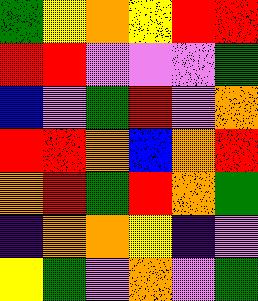[["green", "yellow", "orange", "yellow", "red", "red"], ["red", "red", "violet", "violet", "violet", "green"], ["blue", "violet", "green", "red", "violet", "orange"], ["red", "red", "orange", "blue", "orange", "red"], ["orange", "red", "green", "red", "orange", "green"], ["indigo", "orange", "orange", "yellow", "indigo", "violet"], ["yellow", "green", "violet", "orange", "violet", "green"]]